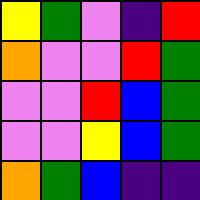[["yellow", "green", "violet", "indigo", "red"], ["orange", "violet", "violet", "red", "green"], ["violet", "violet", "red", "blue", "green"], ["violet", "violet", "yellow", "blue", "green"], ["orange", "green", "blue", "indigo", "indigo"]]